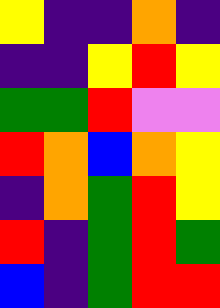[["yellow", "indigo", "indigo", "orange", "indigo"], ["indigo", "indigo", "yellow", "red", "yellow"], ["green", "green", "red", "violet", "violet"], ["red", "orange", "blue", "orange", "yellow"], ["indigo", "orange", "green", "red", "yellow"], ["red", "indigo", "green", "red", "green"], ["blue", "indigo", "green", "red", "red"]]